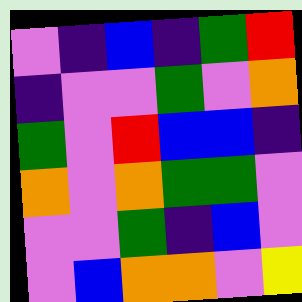[["violet", "indigo", "blue", "indigo", "green", "red"], ["indigo", "violet", "violet", "green", "violet", "orange"], ["green", "violet", "red", "blue", "blue", "indigo"], ["orange", "violet", "orange", "green", "green", "violet"], ["violet", "violet", "green", "indigo", "blue", "violet"], ["violet", "blue", "orange", "orange", "violet", "yellow"]]